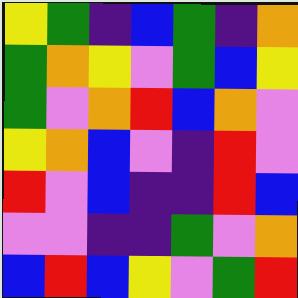[["yellow", "green", "indigo", "blue", "green", "indigo", "orange"], ["green", "orange", "yellow", "violet", "green", "blue", "yellow"], ["green", "violet", "orange", "red", "blue", "orange", "violet"], ["yellow", "orange", "blue", "violet", "indigo", "red", "violet"], ["red", "violet", "blue", "indigo", "indigo", "red", "blue"], ["violet", "violet", "indigo", "indigo", "green", "violet", "orange"], ["blue", "red", "blue", "yellow", "violet", "green", "red"]]